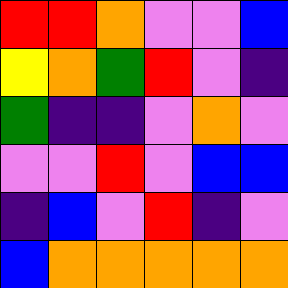[["red", "red", "orange", "violet", "violet", "blue"], ["yellow", "orange", "green", "red", "violet", "indigo"], ["green", "indigo", "indigo", "violet", "orange", "violet"], ["violet", "violet", "red", "violet", "blue", "blue"], ["indigo", "blue", "violet", "red", "indigo", "violet"], ["blue", "orange", "orange", "orange", "orange", "orange"]]